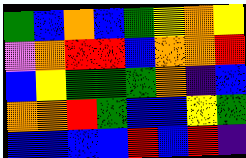[["green", "blue", "orange", "blue", "green", "yellow", "orange", "yellow"], ["violet", "orange", "red", "red", "blue", "orange", "orange", "red"], ["blue", "yellow", "green", "green", "green", "orange", "indigo", "blue"], ["orange", "orange", "red", "green", "blue", "blue", "yellow", "green"], ["blue", "blue", "blue", "blue", "red", "blue", "red", "indigo"]]